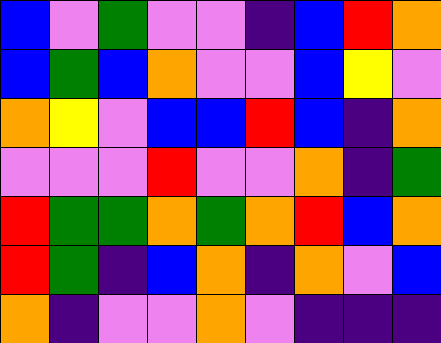[["blue", "violet", "green", "violet", "violet", "indigo", "blue", "red", "orange"], ["blue", "green", "blue", "orange", "violet", "violet", "blue", "yellow", "violet"], ["orange", "yellow", "violet", "blue", "blue", "red", "blue", "indigo", "orange"], ["violet", "violet", "violet", "red", "violet", "violet", "orange", "indigo", "green"], ["red", "green", "green", "orange", "green", "orange", "red", "blue", "orange"], ["red", "green", "indigo", "blue", "orange", "indigo", "orange", "violet", "blue"], ["orange", "indigo", "violet", "violet", "orange", "violet", "indigo", "indigo", "indigo"]]